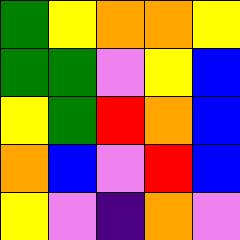[["green", "yellow", "orange", "orange", "yellow"], ["green", "green", "violet", "yellow", "blue"], ["yellow", "green", "red", "orange", "blue"], ["orange", "blue", "violet", "red", "blue"], ["yellow", "violet", "indigo", "orange", "violet"]]